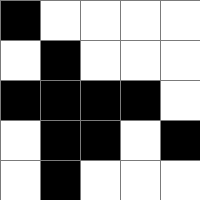[["black", "white", "white", "white", "white"], ["white", "black", "white", "white", "white"], ["black", "black", "black", "black", "white"], ["white", "black", "black", "white", "black"], ["white", "black", "white", "white", "white"]]